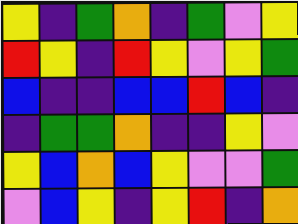[["yellow", "indigo", "green", "orange", "indigo", "green", "violet", "yellow"], ["red", "yellow", "indigo", "red", "yellow", "violet", "yellow", "green"], ["blue", "indigo", "indigo", "blue", "blue", "red", "blue", "indigo"], ["indigo", "green", "green", "orange", "indigo", "indigo", "yellow", "violet"], ["yellow", "blue", "orange", "blue", "yellow", "violet", "violet", "green"], ["violet", "blue", "yellow", "indigo", "yellow", "red", "indigo", "orange"]]